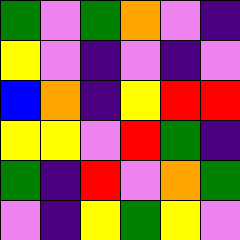[["green", "violet", "green", "orange", "violet", "indigo"], ["yellow", "violet", "indigo", "violet", "indigo", "violet"], ["blue", "orange", "indigo", "yellow", "red", "red"], ["yellow", "yellow", "violet", "red", "green", "indigo"], ["green", "indigo", "red", "violet", "orange", "green"], ["violet", "indigo", "yellow", "green", "yellow", "violet"]]